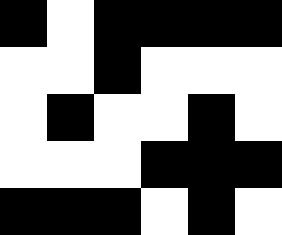[["black", "white", "black", "black", "black", "black"], ["white", "white", "black", "white", "white", "white"], ["white", "black", "white", "white", "black", "white"], ["white", "white", "white", "black", "black", "black"], ["black", "black", "black", "white", "black", "white"]]